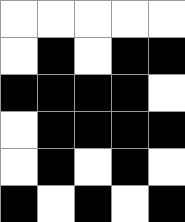[["white", "white", "white", "white", "white"], ["white", "black", "white", "black", "black"], ["black", "black", "black", "black", "white"], ["white", "black", "black", "black", "black"], ["white", "black", "white", "black", "white"], ["black", "white", "black", "white", "black"]]